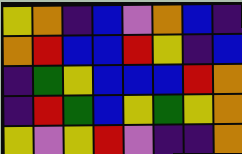[["yellow", "orange", "indigo", "blue", "violet", "orange", "blue", "indigo"], ["orange", "red", "blue", "blue", "red", "yellow", "indigo", "blue"], ["indigo", "green", "yellow", "blue", "blue", "blue", "red", "orange"], ["indigo", "red", "green", "blue", "yellow", "green", "yellow", "orange"], ["yellow", "violet", "yellow", "red", "violet", "indigo", "indigo", "orange"]]